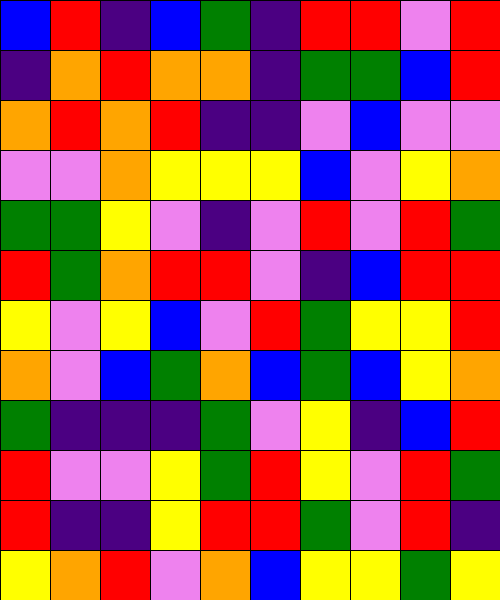[["blue", "red", "indigo", "blue", "green", "indigo", "red", "red", "violet", "red"], ["indigo", "orange", "red", "orange", "orange", "indigo", "green", "green", "blue", "red"], ["orange", "red", "orange", "red", "indigo", "indigo", "violet", "blue", "violet", "violet"], ["violet", "violet", "orange", "yellow", "yellow", "yellow", "blue", "violet", "yellow", "orange"], ["green", "green", "yellow", "violet", "indigo", "violet", "red", "violet", "red", "green"], ["red", "green", "orange", "red", "red", "violet", "indigo", "blue", "red", "red"], ["yellow", "violet", "yellow", "blue", "violet", "red", "green", "yellow", "yellow", "red"], ["orange", "violet", "blue", "green", "orange", "blue", "green", "blue", "yellow", "orange"], ["green", "indigo", "indigo", "indigo", "green", "violet", "yellow", "indigo", "blue", "red"], ["red", "violet", "violet", "yellow", "green", "red", "yellow", "violet", "red", "green"], ["red", "indigo", "indigo", "yellow", "red", "red", "green", "violet", "red", "indigo"], ["yellow", "orange", "red", "violet", "orange", "blue", "yellow", "yellow", "green", "yellow"]]